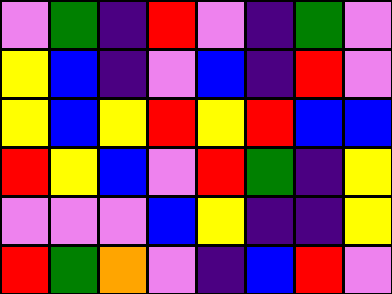[["violet", "green", "indigo", "red", "violet", "indigo", "green", "violet"], ["yellow", "blue", "indigo", "violet", "blue", "indigo", "red", "violet"], ["yellow", "blue", "yellow", "red", "yellow", "red", "blue", "blue"], ["red", "yellow", "blue", "violet", "red", "green", "indigo", "yellow"], ["violet", "violet", "violet", "blue", "yellow", "indigo", "indigo", "yellow"], ["red", "green", "orange", "violet", "indigo", "blue", "red", "violet"]]